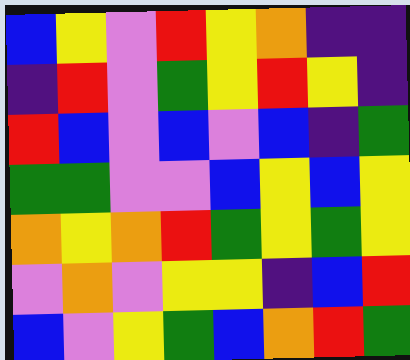[["blue", "yellow", "violet", "red", "yellow", "orange", "indigo", "indigo"], ["indigo", "red", "violet", "green", "yellow", "red", "yellow", "indigo"], ["red", "blue", "violet", "blue", "violet", "blue", "indigo", "green"], ["green", "green", "violet", "violet", "blue", "yellow", "blue", "yellow"], ["orange", "yellow", "orange", "red", "green", "yellow", "green", "yellow"], ["violet", "orange", "violet", "yellow", "yellow", "indigo", "blue", "red"], ["blue", "violet", "yellow", "green", "blue", "orange", "red", "green"]]